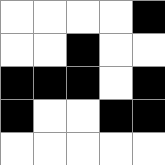[["white", "white", "white", "white", "black"], ["white", "white", "black", "white", "white"], ["black", "black", "black", "white", "black"], ["black", "white", "white", "black", "black"], ["white", "white", "white", "white", "white"]]